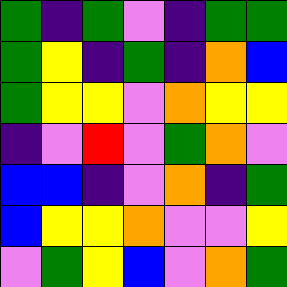[["green", "indigo", "green", "violet", "indigo", "green", "green"], ["green", "yellow", "indigo", "green", "indigo", "orange", "blue"], ["green", "yellow", "yellow", "violet", "orange", "yellow", "yellow"], ["indigo", "violet", "red", "violet", "green", "orange", "violet"], ["blue", "blue", "indigo", "violet", "orange", "indigo", "green"], ["blue", "yellow", "yellow", "orange", "violet", "violet", "yellow"], ["violet", "green", "yellow", "blue", "violet", "orange", "green"]]